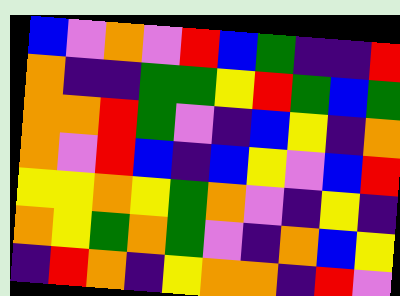[["blue", "violet", "orange", "violet", "red", "blue", "green", "indigo", "indigo", "red"], ["orange", "indigo", "indigo", "green", "green", "yellow", "red", "green", "blue", "green"], ["orange", "orange", "red", "green", "violet", "indigo", "blue", "yellow", "indigo", "orange"], ["orange", "violet", "red", "blue", "indigo", "blue", "yellow", "violet", "blue", "red"], ["yellow", "yellow", "orange", "yellow", "green", "orange", "violet", "indigo", "yellow", "indigo"], ["orange", "yellow", "green", "orange", "green", "violet", "indigo", "orange", "blue", "yellow"], ["indigo", "red", "orange", "indigo", "yellow", "orange", "orange", "indigo", "red", "violet"]]